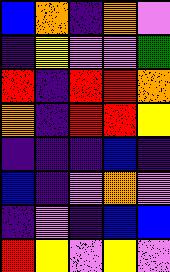[["blue", "orange", "indigo", "orange", "violet"], ["indigo", "yellow", "violet", "violet", "green"], ["red", "indigo", "red", "red", "orange"], ["orange", "indigo", "red", "red", "yellow"], ["indigo", "indigo", "indigo", "blue", "indigo"], ["blue", "indigo", "violet", "orange", "violet"], ["indigo", "violet", "indigo", "blue", "blue"], ["red", "yellow", "violet", "yellow", "violet"]]